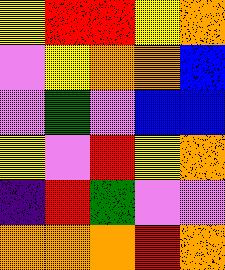[["yellow", "red", "red", "yellow", "orange"], ["violet", "yellow", "orange", "orange", "blue"], ["violet", "green", "violet", "blue", "blue"], ["yellow", "violet", "red", "yellow", "orange"], ["indigo", "red", "green", "violet", "violet"], ["orange", "orange", "orange", "red", "orange"]]